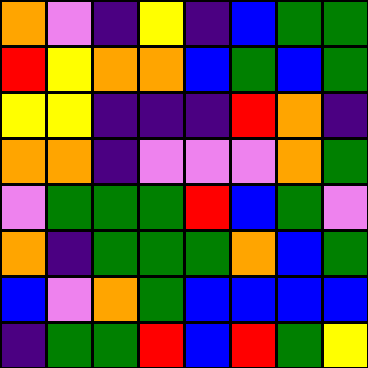[["orange", "violet", "indigo", "yellow", "indigo", "blue", "green", "green"], ["red", "yellow", "orange", "orange", "blue", "green", "blue", "green"], ["yellow", "yellow", "indigo", "indigo", "indigo", "red", "orange", "indigo"], ["orange", "orange", "indigo", "violet", "violet", "violet", "orange", "green"], ["violet", "green", "green", "green", "red", "blue", "green", "violet"], ["orange", "indigo", "green", "green", "green", "orange", "blue", "green"], ["blue", "violet", "orange", "green", "blue", "blue", "blue", "blue"], ["indigo", "green", "green", "red", "blue", "red", "green", "yellow"]]